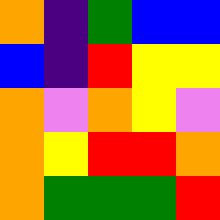[["orange", "indigo", "green", "blue", "blue"], ["blue", "indigo", "red", "yellow", "yellow"], ["orange", "violet", "orange", "yellow", "violet"], ["orange", "yellow", "red", "red", "orange"], ["orange", "green", "green", "green", "red"]]